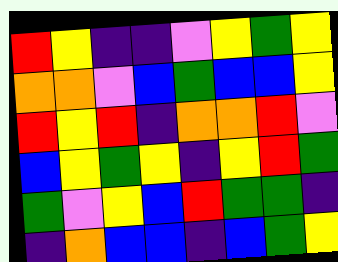[["red", "yellow", "indigo", "indigo", "violet", "yellow", "green", "yellow"], ["orange", "orange", "violet", "blue", "green", "blue", "blue", "yellow"], ["red", "yellow", "red", "indigo", "orange", "orange", "red", "violet"], ["blue", "yellow", "green", "yellow", "indigo", "yellow", "red", "green"], ["green", "violet", "yellow", "blue", "red", "green", "green", "indigo"], ["indigo", "orange", "blue", "blue", "indigo", "blue", "green", "yellow"]]